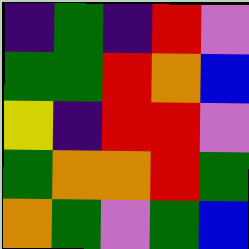[["indigo", "green", "indigo", "red", "violet"], ["green", "green", "red", "orange", "blue"], ["yellow", "indigo", "red", "red", "violet"], ["green", "orange", "orange", "red", "green"], ["orange", "green", "violet", "green", "blue"]]